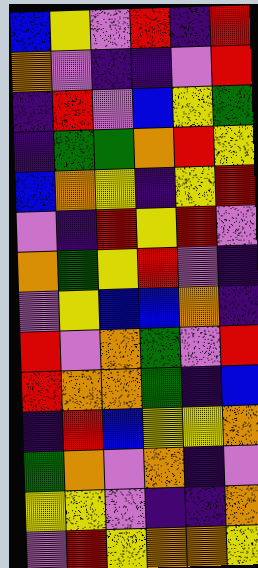[["blue", "yellow", "violet", "red", "indigo", "red"], ["orange", "violet", "indigo", "indigo", "violet", "red"], ["indigo", "red", "violet", "blue", "yellow", "green"], ["indigo", "green", "green", "orange", "red", "yellow"], ["blue", "orange", "yellow", "indigo", "yellow", "red"], ["violet", "indigo", "red", "yellow", "red", "violet"], ["orange", "green", "yellow", "red", "violet", "indigo"], ["violet", "yellow", "blue", "blue", "orange", "indigo"], ["red", "violet", "orange", "green", "violet", "red"], ["red", "orange", "orange", "green", "indigo", "blue"], ["indigo", "red", "blue", "yellow", "yellow", "orange"], ["green", "orange", "violet", "orange", "indigo", "violet"], ["yellow", "yellow", "violet", "indigo", "indigo", "orange"], ["violet", "red", "yellow", "orange", "orange", "yellow"]]